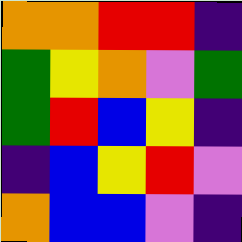[["orange", "orange", "red", "red", "indigo"], ["green", "yellow", "orange", "violet", "green"], ["green", "red", "blue", "yellow", "indigo"], ["indigo", "blue", "yellow", "red", "violet"], ["orange", "blue", "blue", "violet", "indigo"]]